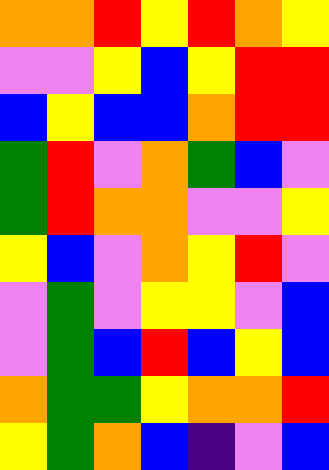[["orange", "orange", "red", "yellow", "red", "orange", "yellow"], ["violet", "violet", "yellow", "blue", "yellow", "red", "red"], ["blue", "yellow", "blue", "blue", "orange", "red", "red"], ["green", "red", "violet", "orange", "green", "blue", "violet"], ["green", "red", "orange", "orange", "violet", "violet", "yellow"], ["yellow", "blue", "violet", "orange", "yellow", "red", "violet"], ["violet", "green", "violet", "yellow", "yellow", "violet", "blue"], ["violet", "green", "blue", "red", "blue", "yellow", "blue"], ["orange", "green", "green", "yellow", "orange", "orange", "red"], ["yellow", "green", "orange", "blue", "indigo", "violet", "blue"]]